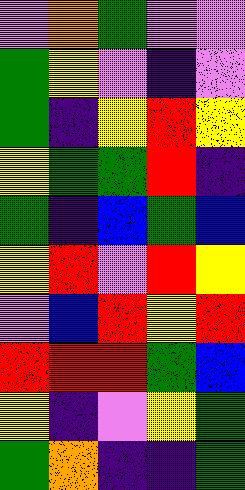[["violet", "orange", "green", "violet", "violet"], ["green", "yellow", "violet", "indigo", "violet"], ["green", "indigo", "yellow", "red", "yellow"], ["yellow", "green", "green", "red", "indigo"], ["green", "indigo", "blue", "green", "blue"], ["yellow", "red", "violet", "red", "yellow"], ["violet", "blue", "red", "yellow", "red"], ["red", "red", "red", "green", "blue"], ["yellow", "indigo", "violet", "yellow", "green"], ["green", "orange", "indigo", "indigo", "green"]]